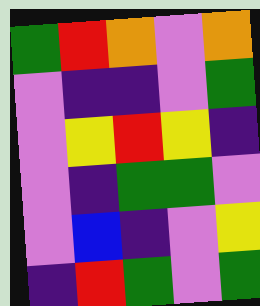[["green", "red", "orange", "violet", "orange"], ["violet", "indigo", "indigo", "violet", "green"], ["violet", "yellow", "red", "yellow", "indigo"], ["violet", "indigo", "green", "green", "violet"], ["violet", "blue", "indigo", "violet", "yellow"], ["indigo", "red", "green", "violet", "green"]]